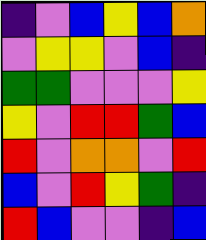[["indigo", "violet", "blue", "yellow", "blue", "orange"], ["violet", "yellow", "yellow", "violet", "blue", "indigo"], ["green", "green", "violet", "violet", "violet", "yellow"], ["yellow", "violet", "red", "red", "green", "blue"], ["red", "violet", "orange", "orange", "violet", "red"], ["blue", "violet", "red", "yellow", "green", "indigo"], ["red", "blue", "violet", "violet", "indigo", "blue"]]